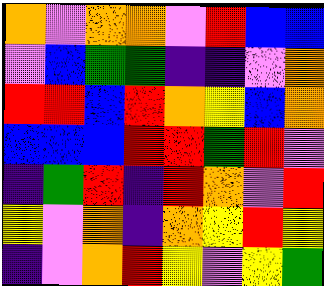[["orange", "violet", "orange", "orange", "violet", "red", "blue", "blue"], ["violet", "blue", "green", "green", "indigo", "indigo", "violet", "orange"], ["red", "red", "blue", "red", "orange", "yellow", "blue", "orange"], ["blue", "blue", "blue", "red", "red", "green", "red", "violet"], ["indigo", "green", "red", "indigo", "red", "orange", "violet", "red"], ["yellow", "violet", "orange", "indigo", "orange", "yellow", "red", "yellow"], ["indigo", "violet", "orange", "red", "yellow", "violet", "yellow", "green"]]